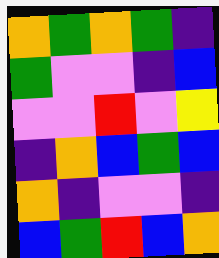[["orange", "green", "orange", "green", "indigo"], ["green", "violet", "violet", "indigo", "blue"], ["violet", "violet", "red", "violet", "yellow"], ["indigo", "orange", "blue", "green", "blue"], ["orange", "indigo", "violet", "violet", "indigo"], ["blue", "green", "red", "blue", "orange"]]